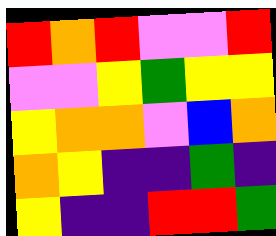[["red", "orange", "red", "violet", "violet", "red"], ["violet", "violet", "yellow", "green", "yellow", "yellow"], ["yellow", "orange", "orange", "violet", "blue", "orange"], ["orange", "yellow", "indigo", "indigo", "green", "indigo"], ["yellow", "indigo", "indigo", "red", "red", "green"]]